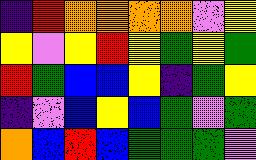[["indigo", "red", "orange", "orange", "orange", "orange", "violet", "yellow"], ["yellow", "violet", "yellow", "red", "yellow", "green", "yellow", "green"], ["red", "green", "blue", "blue", "yellow", "indigo", "green", "yellow"], ["indigo", "violet", "blue", "yellow", "blue", "green", "violet", "green"], ["orange", "blue", "red", "blue", "green", "green", "green", "violet"]]